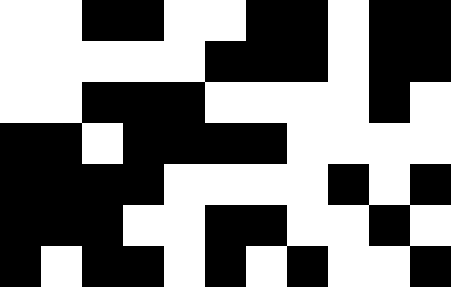[["white", "white", "black", "black", "white", "white", "black", "black", "white", "black", "black"], ["white", "white", "white", "white", "white", "black", "black", "black", "white", "black", "black"], ["white", "white", "black", "black", "black", "white", "white", "white", "white", "black", "white"], ["black", "black", "white", "black", "black", "black", "black", "white", "white", "white", "white"], ["black", "black", "black", "black", "white", "white", "white", "white", "black", "white", "black"], ["black", "black", "black", "white", "white", "black", "black", "white", "white", "black", "white"], ["black", "white", "black", "black", "white", "black", "white", "black", "white", "white", "black"]]